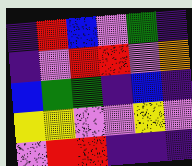[["indigo", "red", "blue", "violet", "green", "indigo"], ["indigo", "violet", "red", "red", "violet", "orange"], ["blue", "green", "green", "indigo", "blue", "indigo"], ["yellow", "yellow", "violet", "violet", "yellow", "violet"], ["violet", "red", "red", "indigo", "indigo", "indigo"]]